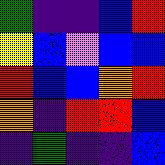[["green", "indigo", "indigo", "blue", "red"], ["yellow", "blue", "violet", "blue", "blue"], ["red", "blue", "blue", "orange", "red"], ["orange", "indigo", "red", "red", "blue"], ["indigo", "green", "indigo", "indigo", "blue"]]